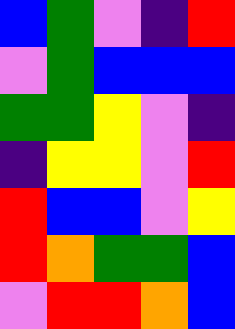[["blue", "green", "violet", "indigo", "red"], ["violet", "green", "blue", "blue", "blue"], ["green", "green", "yellow", "violet", "indigo"], ["indigo", "yellow", "yellow", "violet", "red"], ["red", "blue", "blue", "violet", "yellow"], ["red", "orange", "green", "green", "blue"], ["violet", "red", "red", "orange", "blue"]]